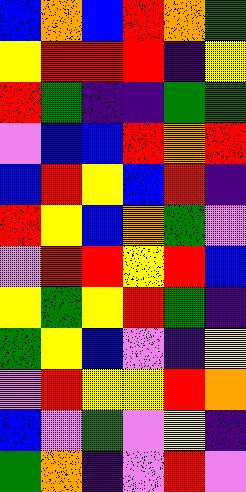[["blue", "orange", "blue", "red", "orange", "green"], ["yellow", "red", "red", "red", "indigo", "yellow"], ["red", "green", "indigo", "indigo", "green", "green"], ["violet", "blue", "blue", "red", "orange", "red"], ["blue", "red", "yellow", "blue", "red", "indigo"], ["red", "yellow", "blue", "orange", "green", "violet"], ["violet", "red", "red", "yellow", "red", "blue"], ["yellow", "green", "yellow", "red", "green", "indigo"], ["green", "yellow", "blue", "violet", "indigo", "yellow"], ["violet", "red", "yellow", "yellow", "red", "orange"], ["blue", "violet", "green", "violet", "yellow", "indigo"], ["green", "orange", "indigo", "violet", "red", "violet"]]